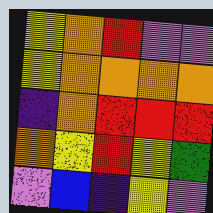[["yellow", "orange", "red", "violet", "violet"], ["yellow", "orange", "orange", "orange", "orange"], ["indigo", "orange", "red", "red", "red"], ["orange", "yellow", "red", "yellow", "green"], ["violet", "blue", "indigo", "yellow", "violet"]]